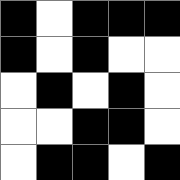[["black", "white", "black", "black", "black"], ["black", "white", "black", "white", "white"], ["white", "black", "white", "black", "white"], ["white", "white", "black", "black", "white"], ["white", "black", "black", "white", "black"]]